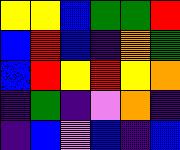[["yellow", "yellow", "blue", "green", "green", "red"], ["blue", "red", "blue", "indigo", "orange", "green"], ["blue", "red", "yellow", "red", "yellow", "orange"], ["indigo", "green", "indigo", "violet", "orange", "indigo"], ["indigo", "blue", "violet", "blue", "indigo", "blue"]]